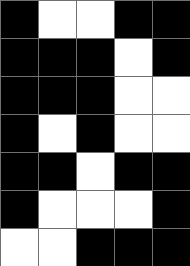[["black", "white", "white", "black", "black"], ["black", "black", "black", "white", "black"], ["black", "black", "black", "white", "white"], ["black", "white", "black", "white", "white"], ["black", "black", "white", "black", "black"], ["black", "white", "white", "white", "black"], ["white", "white", "black", "black", "black"]]